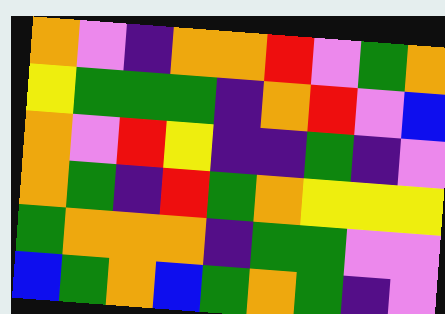[["orange", "violet", "indigo", "orange", "orange", "red", "violet", "green", "orange"], ["yellow", "green", "green", "green", "indigo", "orange", "red", "violet", "blue"], ["orange", "violet", "red", "yellow", "indigo", "indigo", "green", "indigo", "violet"], ["orange", "green", "indigo", "red", "green", "orange", "yellow", "yellow", "yellow"], ["green", "orange", "orange", "orange", "indigo", "green", "green", "violet", "violet"], ["blue", "green", "orange", "blue", "green", "orange", "green", "indigo", "violet"]]